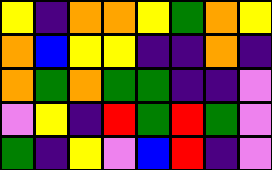[["yellow", "indigo", "orange", "orange", "yellow", "green", "orange", "yellow"], ["orange", "blue", "yellow", "yellow", "indigo", "indigo", "orange", "indigo"], ["orange", "green", "orange", "green", "green", "indigo", "indigo", "violet"], ["violet", "yellow", "indigo", "red", "green", "red", "green", "violet"], ["green", "indigo", "yellow", "violet", "blue", "red", "indigo", "violet"]]